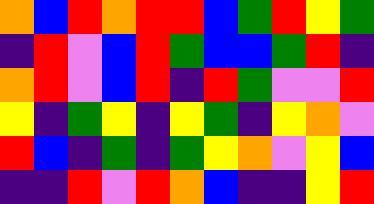[["orange", "blue", "red", "orange", "red", "red", "blue", "green", "red", "yellow", "green"], ["indigo", "red", "violet", "blue", "red", "green", "blue", "blue", "green", "red", "indigo"], ["orange", "red", "violet", "blue", "red", "indigo", "red", "green", "violet", "violet", "red"], ["yellow", "indigo", "green", "yellow", "indigo", "yellow", "green", "indigo", "yellow", "orange", "violet"], ["red", "blue", "indigo", "green", "indigo", "green", "yellow", "orange", "violet", "yellow", "blue"], ["indigo", "indigo", "red", "violet", "red", "orange", "blue", "indigo", "indigo", "yellow", "red"]]